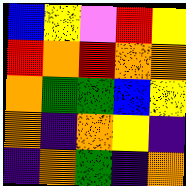[["blue", "yellow", "violet", "red", "yellow"], ["red", "orange", "red", "orange", "orange"], ["orange", "green", "green", "blue", "yellow"], ["orange", "indigo", "orange", "yellow", "indigo"], ["indigo", "orange", "green", "indigo", "orange"]]